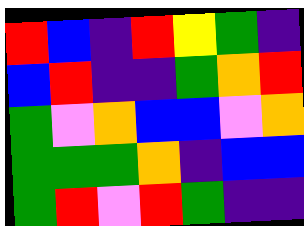[["red", "blue", "indigo", "red", "yellow", "green", "indigo"], ["blue", "red", "indigo", "indigo", "green", "orange", "red"], ["green", "violet", "orange", "blue", "blue", "violet", "orange"], ["green", "green", "green", "orange", "indigo", "blue", "blue"], ["green", "red", "violet", "red", "green", "indigo", "indigo"]]